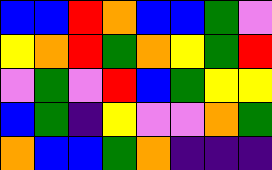[["blue", "blue", "red", "orange", "blue", "blue", "green", "violet"], ["yellow", "orange", "red", "green", "orange", "yellow", "green", "red"], ["violet", "green", "violet", "red", "blue", "green", "yellow", "yellow"], ["blue", "green", "indigo", "yellow", "violet", "violet", "orange", "green"], ["orange", "blue", "blue", "green", "orange", "indigo", "indigo", "indigo"]]